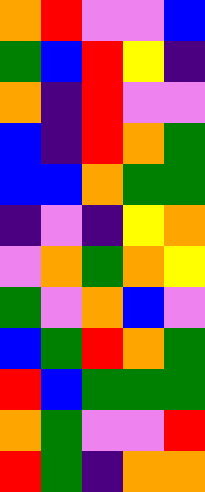[["orange", "red", "violet", "violet", "blue"], ["green", "blue", "red", "yellow", "indigo"], ["orange", "indigo", "red", "violet", "violet"], ["blue", "indigo", "red", "orange", "green"], ["blue", "blue", "orange", "green", "green"], ["indigo", "violet", "indigo", "yellow", "orange"], ["violet", "orange", "green", "orange", "yellow"], ["green", "violet", "orange", "blue", "violet"], ["blue", "green", "red", "orange", "green"], ["red", "blue", "green", "green", "green"], ["orange", "green", "violet", "violet", "red"], ["red", "green", "indigo", "orange", "orange"]]